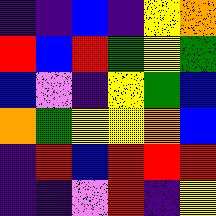[["indigo", "indigo", "blue", "indigo", "yellow", "orange"], ["red", "blue", "red", "green", "yellow", "green"], ["blue", "violet", "indigo", "yellow", "green", "blue"], ["orange", "green", "yellow", "yellow", "orange", "blue"], ["indigo", "red", "blue", "red", "red", "red"], ["indigo", "indigo", "violet", "red", "indigo", "yellow"]]